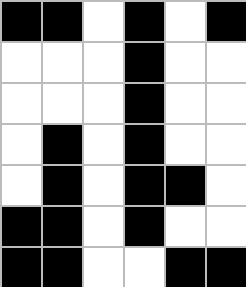[["black", "black", "white", "black", "white", "black"], ["white", "white", "white", "black", "white", "white"], ["white", "white", "white", "black", "white", "white"], ["white", "black", "white", "black", "white", "white"], ["white", "black", "white", "black", "black", "white"], ["black", "black", "white", "black", "white", "white"], ["black", "black", "white", "white", "black", "black"]]